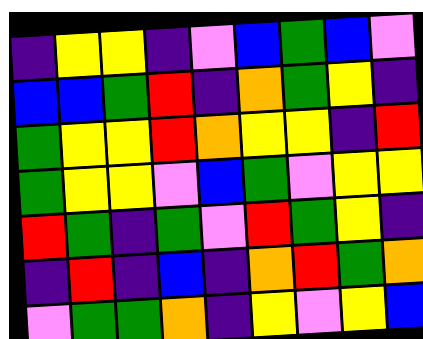[["indigo", "yellow", "yellow", "indigo", "violet", "blue", "green", "blue", "violet"], ["blue", "blue", "green", "red", "indigo", "orange", "green", "yellow", "indigo"], ["green", "yellow", "yellow", "red", "orange", "yellow", "yellow", "indigo", "red"], ["green", "yellow", "yellow", "violet", "blue", "green", "violet", "yellow", "yellow"], ["red", "green", "indigo", "green", "violet", "red", "green", "yellow", "indigo"], ["indigo", "red", "indigo", "blue", "indigo", "orange", "red", "green", "orange"], ["violet", "green", "green", "orange", "indigo", "yellow", "violet", "yellow", "blue"]]